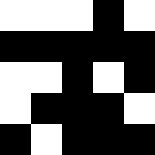[["white", "white", "white", "black", "white"], ["black", "black", "black", "black", "black"], ["white", "white", "black", "white", "black"], ["white", "black", "black", "black", "white"], ["black", "white", "black", "black", "black"]]